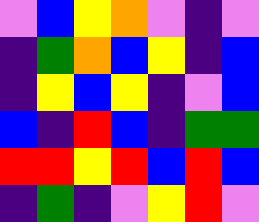[["violet", "blue", "yellow", "orange", "violet", "indigo", "violet"], ["indigo", "green", "orange", "blue", "yellow", "indigo", "blue"], ["indigo", "yellow", "blue", "yellow", "indigo", "violet", "blue"], ["blue", "indigo", "red", "blue", "indigo", "green", "green"], ["red", "red", "yellow", "red", "blue", "red", "blue"], ["indigo", "green", "indigo", "violet", "yellow", "red", "violet"]]